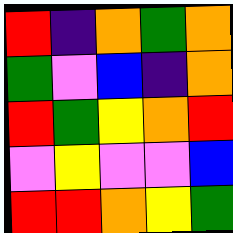[["red", "indigo", "orange", "green", "orange"], ["green", "violet", "blue", "indigo", "orange"], ["red", "green", "yellow", "orange", "red"], ["violet", "yellow", "violet", "violet", "blue"], ["red", "red", "orange", "yellow", "green"]]